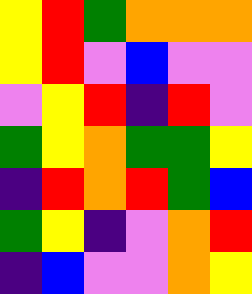[["yellow", "red", "green", "orange", "orange", "orange"], ["yellow", "red", "violet", "blue", "violet", "violet"], ["violet", "yellow", "red", "indigo", "red", "violet"], ["green", "yellow", "orange", "green", "green", "yellow"], ["indigo", "red", "orange", "red", "green", "blue"], ["green", "yellow", "indigo", "violet", "orange", "red"], ["indigo", "blue", "violet", "violet", "orange", "yellow"]]